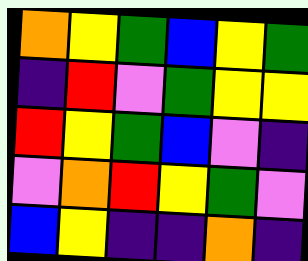[["orange", "yellow", "green", "blue", "yellow", "green"], ["indigo", "red", "violet", "green", "yellow", "yellow"], ["red", "yellow", "green", "blue", "violet", "indigo"], ["violet", "orange", "red", "yellow", "green", "violet"], ["blue", "yellow", "indigo", "indigo", "orange", "indigo"]]